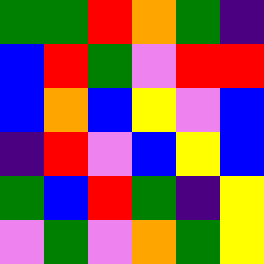[["green", "green", "red", "orange", "green", "indigo"], ["blue", "red", "green", "violet", "red", "red"], ["blue", "orange", "blue", "yellow", "violet", "blue"], ["indigo", "red", "violet", "blue", "yellow", "blue"], ["green", "blue", "red", "green", "indigo", "yellow"], ["violet", "green", "violet", "orange", "green", "yellow"]]